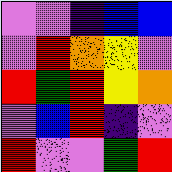[["violet", "violet", "indigo", "blue", "blue"], ["violet", "red", "orange", "yellow", "violet"], ["red", "green", "red", "yellow", "orange"], ["violet", "blue", "red", "indigo", "violet"], ["red", "violet", "violet", "green", "red"]]